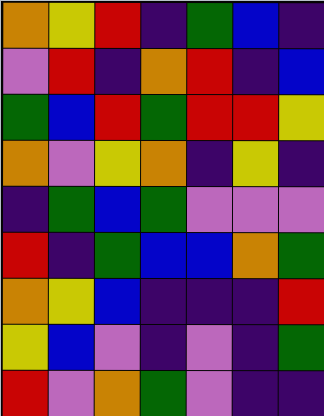[["orange", "yellow", "red", "indigo", "green", "blue", "indigo"], ["violet", "red", "indigo", "orange", "red", "indigo", "blue"], ["green", "blue", "red", "green", "red", "red", "yellow"], ["orange", "violet", "yellow", "orange", "indigo", "yellow", "indigo"], ["indigo", "green", "blue", "green", "violet", "violet", "violet"], ["red", "indigo", "green", "blue", "blue", "orange", "green"], ["orange", "yellow", "blue", "indigo", "indigo", "indigo", "red"], ["yellow", "blue", "violet", "indigo", "violet", "indigo", "green"], ["red", "violet", "orange", "green", "violet", "indigo", "indigo"]]